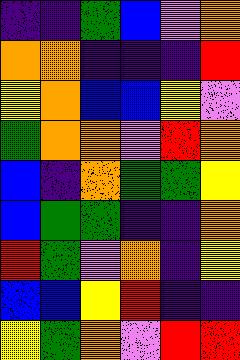[["indigo", "indigo", "green", "blue", "violet", "orange"], ["orange", "orange", "indigo", "indigo", "indigo", "red"], ["yellow", "orange", "blue", "blue", "yellow", "violet"], ["green", "orange", "orange", "violet", "red", "orange"], ["blue", "indigo", "orange", "green", "green", "yellow"], ["blue", "green", "green", "indigo", "indigo", "orange"], ["red", "green", "violet", "orange", "indigo", "yellow"], ["blue", "blue", "yellow", "red", "indigo", "indigo"], ["yellow", "green", "orange", "violet", "red", "red"]]